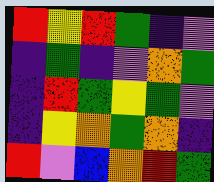[["red", "yellow", "red", "green", "indigo", "violet"], ["indigo", "green", "indigo", "violet", "orange", "green"], ["indigo", "red", "green", "yellow", "green", "violet"], ["indigo", "yellow", "orange", "green", "orange", "indigo"], ["red", "violet", "blue", "orange", "red", "green"]]